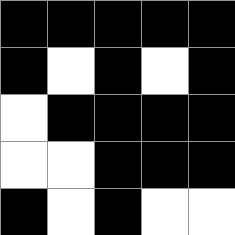[["black", "black", "black", "black", "black"], ["black", "white", "black", "white", "black"], ["white", "black", "black", "black", "black"], ["white", "white", "black", "black", "black"], ["black", "white", "black", "white", "white"]]